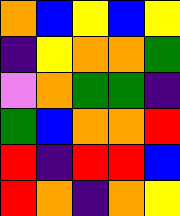[["orange", "blue", "yellow", "blue", "yellow"], ["indigo", "yellow", "orange", "orange", "green"], ["violet", "orange", "green", "green", "indigo"], ["green", "blue", "orange", "orange", "red"], ["red", "indigo", "red", "red", "blue"], ["red", "orange", "indigo", "orange", "yellow"]]